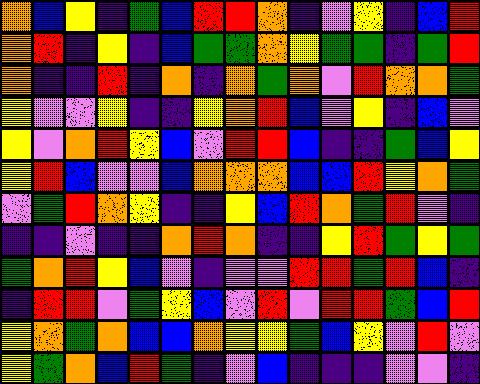[["orange", "blue", "yellow", "indigo", "green", "blue", "red", "red", "orange", "indigo", "violet", "yellow", "indigo", "blue", "red"], ["orange", "red", "indigo", "yellow", "indigo", "blue", "green", "green", "orange", "yellow", "green", "green", "indigo", "green", "red"], ["orange", "indigo", "indigo", "red", "indigo", "orange", "indigo", "orange", "green", "orange", "violet", "red", "orange", "orange", "green"], ["yellow", "violet", "violet", "yellow", "indigo", "indigo", "yellow", "orange", "red", "blue", "violet", "yellow", "indigo", "blue", "violet"], ["yellow", "violet", "orange", "red", "yellow", "blue", "violet", "red", "red", "blue", "indigo", "indigo", "green", "blue", "yellow"], ["yellow", "red", "blue", "violet", "violet", "blue", "orange", "orange", "orange", "blue", "blue", "red", "yellow", "orange", "green"], ["violet", "green", "red", "orange", "yellow", "indigo", "indigo", "yellow", "blue", "red", "orange", "green", "red", "violet", "indigo"], ["indigo", "indigo", "violet", "indigo", "indigo", "orange", "red", "orange", "indigo", "indigo", "yellow", "red", "green", "yellow", "green"], ["green", "orange", "red", "yellow", "blue", "violet", "indigo", "violet", "violet", "red", "red", "green", "red", "blue", "indigo"], ["indigo", "red", "red", "violet", "green", "yellow", "blue", "violet", "red", "violet", "red", "red", "green", "blue", "red"], ["yellow", "orange", "green", "orange", "blue", "blue", "orange", "yellow", "yellow", "green", "blue", "yellow", "violet", "red", "violet"], ["yellow", "green", "orange", "blue", "red", "green", "indigo", "violet", "blue", "indigo", "indigo", "indigo", "violet", "violet", "indigo"]]